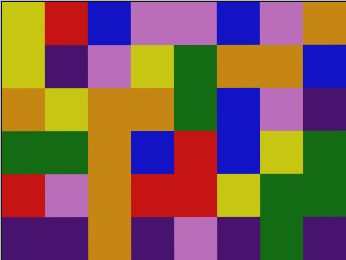[["yellow", "red", "blue", "violet", "violet", "blue", "violet", "orange"], ["yellow", "indigo", "violet", "yellow", "green", "orange", "orange", "blue"], ["orange", "yellow", "orange", "orange", "green", "blue", "violet", "indigo"], ["green", "green", "orange", "blue", "red", "blue", "yellow", "green"], ["red", "violet", "orange", "red", "red", "yellow", "green", "green"], ["indigo", "indigo", "orange", "indigo", "violet", "indigo", "green", "indigo"]]